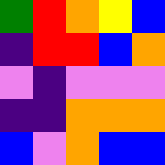[["green", "red", "orange", "yellow", "blue"], ["indigo", "red", "red", "blue", "orange"], ["violet", "indigo", "violet", "violet", "violet"], ["indigo", "indigo", "orange", "orange", "orange"], ["blue", "violet", "orange", "blue", "blue"]]